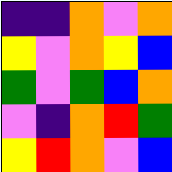[["indigo", "indigo", "orange", "violet", "orange"], ["yellow", "violet", "orange", "yellow", "blue"], ["green", "violet", "green", "blue", "orange"], ["violet", "indigo", "orange", "red", "green"], ["yellow", "red", "orange", "violet", "blue"]]